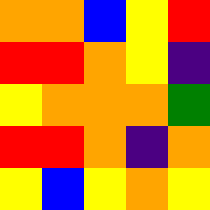[["orange", "orange", "blue", "yellow", "red"], ["red", "red", "orange", "yellow", "indigo"], ["yellow", "orange", "orange", "orange", "green"], ["red", "red", "orange", "indigo", "orange"], ["yellow", "blue", "yellow", "orange", "yellow"]]